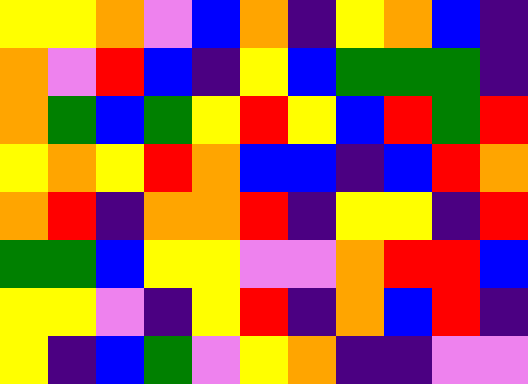[["yellow", "yellow", "orange", "violet", "blue", "orange", "indigo", "yellow", "orange", "blue", "indigo"], ["orange", "violet", "red", "blue", "indigo", "yellow", "blue", "green", "green", "green", "indigo"], ["orange", "green", "blue", "green", "yellow", "red", "yellow", "blue", "red", "green", "red"], ["yellow", "orange", "yellow", "red", "orange", "blue", "blue", "indigo", "blue", "red", "orange"], ["orange", "red", "indigo", "orange", "orange", "red", "indigo", "yellow", "yellow", "indigo", "red"], ["green", "green", "blue", "yellow", "yellow", "violet", "violet", "orange", "red", "red", "blue"], ["yellow", "yellow", "violet", "indigo", "yellow", "red", "indigo", "orange", "blue", "red", "indigo"], ["yellow", "indigo", "blue", "green", "violet", "yellow", "orange", "indigo", "indigo", "violet", "violet"]]